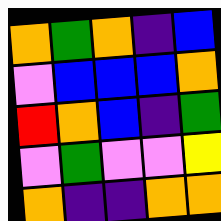[["orange", "green", "orange", "indigo", "blue"], ["violet", "blue", "blue", "blue", "orange"], ["red", "orange", "blue", "indigo", "green"], ["violet", "green", "violet", "violet", "yellow"], ["orange", "indigo", "indigo", "orange", "orange"]]